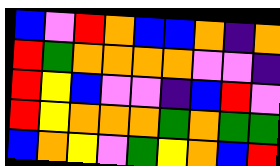[["blue", "violet", "red", "orange", "blue", "blue", "orange", "indigo", "orange"], ["red", "green", "orange", "orange", "orange", "orange", "violet", "violet", "indigo"], ["red", "yellow", "blue", "violet", "violet", "indigo", "blue", "red", "violet"], ["red", "yellow", "orange", "orange", "orange", "green", "orange", "green", "green"], ["blue", "orange", "yellow", "violet", "green", "yellow", "orange", "blue", "red"]]